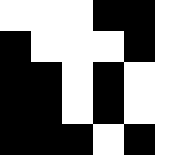[["white", "white", "white", "black", "black", "white"], ["black", "white", "white", "white", "black", "white"], ["black", "black", "white", "black", "white", "white"], ["black", "black", "white", "black", "white", "white"], ["black", "black", "black", "white", "black", "white"]]